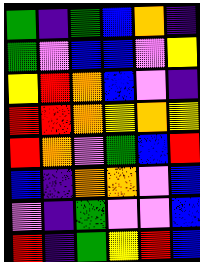[["green", "indigo", "green", "blue", "orange", "indigo"], ["green", "violet", "blue", "blue", "violet", "yellow"], ["yellow", "red", "orange", "blue", "violet", "indigo"], ["red", "red", "orange", "yellow", "orange", "yellow"], ["red", "orange", "violet", "green", "blue", "red"], ["blue", "indigo", "orange", "orange", "violet", "blue"], ["violet", "indigo", "green", "violet", "violet", "blue"], ["red", "indigo", "green", "yellow", "red", "blue"]]